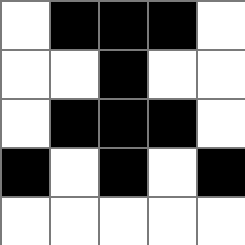[["white", "black", "black", "black", "white"], ["white", "white", "black", "white", "white"], ["white", "black", "black", "black", "white"], ["black", "white", "black", "white", "black"], ["white", "white", "white", "white", "white"]]